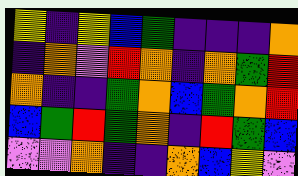[["yellow", "indigo", "yellow", "blue", "green", "indigo", "indigo", "indigo", "orange"], ["indigo", "orange", "violet", "red", "orange", "indigo", "orange", "green", "red"], ["orange", "indigo", "indigo", "green", "orange", "blue", "green", "orange", "red"], ["blue", "green", "red", "green", "orange", "indigo", "red", "green", "blue"], ["violet", "violet", "orange", "indigo", "indigo", "orange", "blue", "yellow", "violet"]]